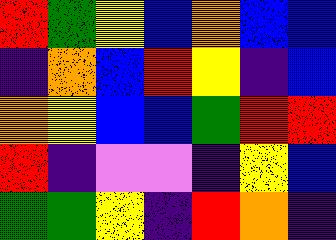[["red", "green", "yellow", "blue", "orange", "blue", "blue"], ["indigo", "orange", "blue", "red", "yellow", "indigo", "blue"], ["orange", "yellow", "blue", "blue", "green", "red", "red"], ["red", "indigo", "violet", "violet", "indigo", "yellow", "blue"], ["green", "green", "yellow", "indigo", "red", "orange", "indigo"]]